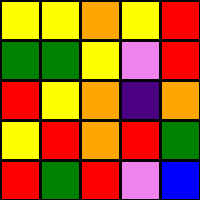[["yellow", "yellow", "orange", "yellow", "red"], ["green", "green", "yellow", "violet", "red"], ["red", "yellow", "orange", "indigo", "orange"], ["yellow", "red", "orange", "red", "green"], ["red", "green", "red", "violet", "blue"]]